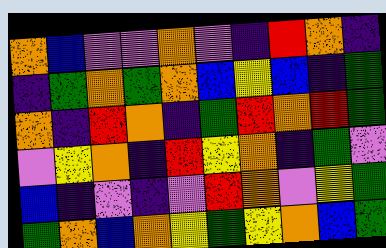[["orange", "blue", "violet", "violet", "orange", "violet", "indigo", "red", "orange", "indigo"], ["indigo", "green", "orange", "green", "orange", "blue", "yellow", "blue", "indigo", "green"], ["orange", "indigo", "red", "orange", "indigo", "green", "red", "orange", "red", "green"], ["violet", "yellow", "orange", "indigo", "red", "yellow", "orange", "indigo", "green", "violet"], ["blue", "indigo", "violet", "indigo", "violet", "red", "orange", "violet", "yellow", "green"], ["green", "orange", "blue", "orange", "yellow", "green", "yellow", "orange", "blue", "green"]]